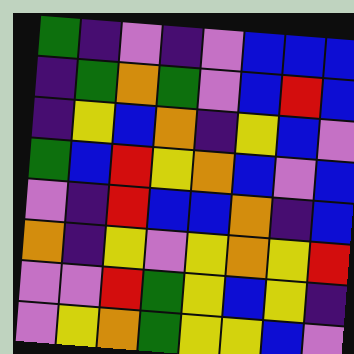[["green", "indigo", "violet", "indigo", "violet", "blue", "blue", "blue"], ["indigo", "green", "orange", "green", "violet", "blue", "red", "blue"], ["indigo", "yellow", "blue", "orange", "indigo", "yellow", "blue", "violet"], ["green", "blue", "red", "yellow", "orange", "blue", "violet", "blue"], ["violet", "indigo", "red", "blue", "blue", "orange", "indigo", "blue"], ["orange", "indigo", "yellow", "violet", "yellow", "orange", "yellow", "red"], ["violet", "violet", "red", "green", "yellow", "blue", "yellow", "indigo"], ["violet", "yellow", "orange", "green", "yellow", "yellow", "blue", "violet"]]